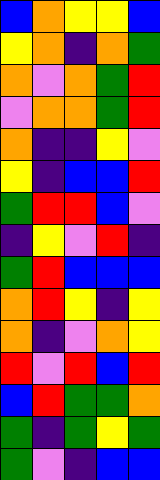[["blue", "orange", "yellow", "yellow", "blue"], ["yellow", "orange", "indigo", "orange", "green"], ["orange", "violet", "orange", "green", "red"], ["violet", "orange", "orange", "green", "red"], ["orange", "indigo", "indigo", "yellow", "violet"], ["yellow", "indigo", "blue", "blue", "red"], ["green", "red", "red", "blue", "violet"], ["indigo", "yellow", "violet", "red", "indigo"], ["green", "red", "blue", "blue", "blue"], ["orange", "red", "yellow", "indigo", "yellow"], ["orange", "indigo", "violet", "orange", "yellow"], ["red", "violet", "red", "blue", "red"], ["blue", "red", "green", "green", "orange"], ["green", "indigo", "green", "yellow", "green"], ["green", "violet", "indigo", "blue", "blue"]]